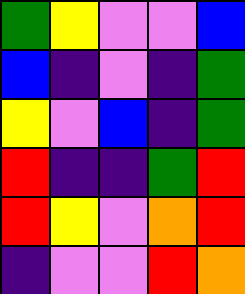[["green", "yellow", "violet", "violet", "blue"], ["blue", "indigo", "violet", "indigo", "green"], ["yellow", "violet", "blue", "indigo", "green"], ["red", "indigo", "indigo", "green", "red"], ["red", "yellow", "violet", "orange", "red"], ["indigo", "violet", "violet", "red", "orange"]]